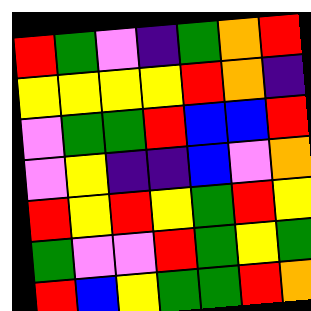[["red", "green", "violet", "indigo", "green", "orange", "red"], ["yellow", "yellow", "yellow", "yellow", "red", "orange", "indigo"], ["violet", "green", "green", "red", "blue", "blue", "red"], ["violet", "yellow", "indigo", "indigo", "blue", "violet", "orange"], ["red", "yellow", "red", "yellow", "green", "red", "yellow"], ["green", "violet", "violet", "red", "green", "yellow", "green"], ["red", "blue", "yellow", "green", "green", "red", "orange"]]